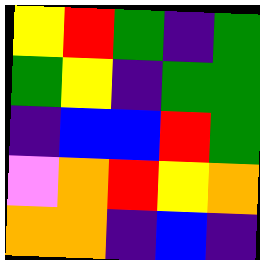[["yellow", "red", "green", "indigo", "green"], ["green", "yellow", "indigo", "green", "green"], ["indigo", "blue", "blue", "red", "green"], ["violet", "orange", "red", "yellow", "orange"], ["orange", "orange", "indigo", "blue", "indigo"]]